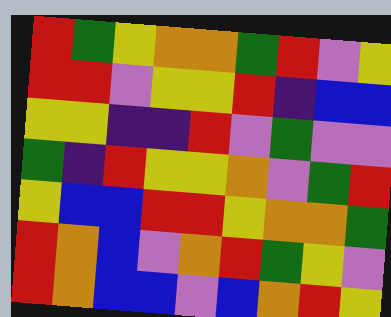[["red", "green", "yellow", "orange", "orange", "green", "red", "violet", "yellow"], ["red", "red", "violet", "yellow", "yellow", "red", "indigo", "blue", "blue"], ["yellow", "yellow", "indigo", "indigo", "red", "violet", "green", "violet", "violet"], ["green", "indigo", "red", "yellow", "yellow", "orange", "violet", "green", "red"], ["yellow", "blue", "blue", "red", "red", "yellow", "orange", "orange", "green"], ["red", "orange", "blue", "violet", "orange", "red", "green", "yellow", "violet"], ["red", "orange", "blue", "blue", "violet", "blue", "orange", "red", "yellow"]]